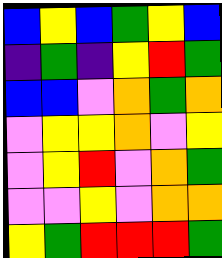[["blue", "yellow", "blue", "green", "yellow", "blue"], ["indigo", "green", "indigo", "yellow", "red", "green"], ["blue", "blue", "violet", "orange", "green", "orange"], ["violet", "yellow", "yellow", "orange", "violet", "yellow"], ["violet", "yellow", "red", "violet", "orange", "green"], ["violet", "violet", "yellow", "violet", "orange", "orange"], ["yellow", "green", "red", "red", "red", "green"]]